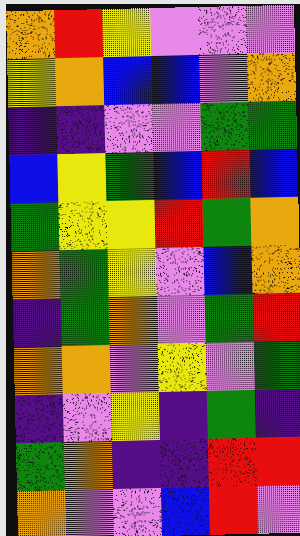[["orange", "red", "yellow", "violet", "violet", "violet"], ["yellow", "orange", "blue", "blue", "violet", "orange"], ["indigo", "indigo", "violet", "violet", "green", "green"], ["blue", "yellow", "green", "blue", "red", "blue"], ["green", "yellow", "yellow", "red", "green", "orange"], ["orange", "green", "yellow", "violet", "blue", "orange"], ["indigo", "green", "orange", "violet", "green", "red"], ["orange", "orange", "violet", "yellow", "violet", "green"], ["indigo", "violet", "yellow", "indigo", "green", "indigo"], ["green", "orange", "indigo", "indigo", "red", "red"], ["orange", "violet", "violet", "blue", "red", "violet"]]